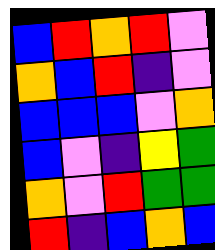[["blue", "red", "orange", "red", "violet"], ["orange", "blue", "red", "indigo", "violet"], ["blue", "blue", "blue", "violet", "orange"], ["blue", "violet", "indigo", "yellow", "green"], ["orange", "violet", "red", "green", "green"], ["red", "indigo", "blue", "orange", "blue"]]